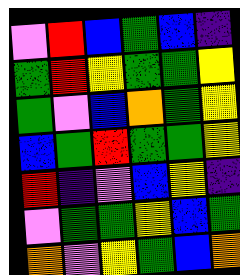[["violet", "red", "blue", "green", "blue", "indigo"], ["green", "red", "yellow", "green", "green", "yellow"], ["green", "violet", "blue", "orange", "green", "yellow"], ["blue", "green", "red", "green", "green", "yellow"], ["red", "indigo", "violet", "blue", "yellow", "indigo"], ["violet", "green", "green", "yellow", "blue", "green"], ["orange", "violet", "yellow", "green", "blue", "orange"]]